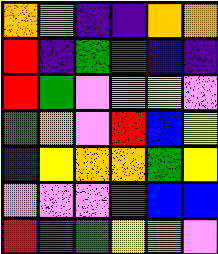[["orange", "violet", "indigo", "indigo", "orange", "orange"], ["red", "indigo", "green", "red", "blue", "indigo"], ["red", "green", "violet", "orange", "yellow", "violet"], ["green", "orange", "violet", "red", "blue", "yellow"], ["indigo", "yellow", "orange", "orange", "green", "yellow"], ["violet", "violet", "violet", "green", "blue", "blue"], ["red", "green", "green", "yellow", "orange", "violet"]]